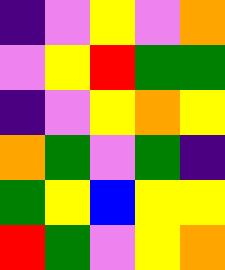[["indigo", "violet", "yellow", "violet", "orange"], ["violet", "yellow", "red", "green", "green"], ["indigo", "violet", "yellow", "orange", "yellow"], ["orange", "green", "violet", "green", "indigo"], ["green", "yellow", "blue", "yellow", "yellow"], ["red", "green", "violet", "yellow", "orange"]]